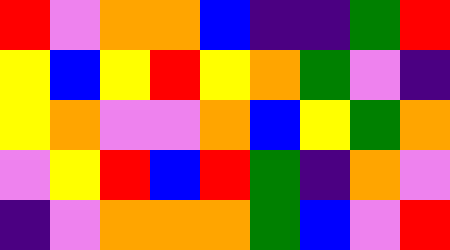[["red", "violet", "orange", "orange", "blue", "indigo", "indigo", "green", "red"], ["yellow", "blue", "yellow", "red", "yellow", "orange", "green", "violet", "indigo"], ["yellow", "orange", "violet", "violet", "orange", "blue", "yellow", "green", "orange"], ["violet", "yellow", "red", "blue", "red", "green", "indigo", "orange", "violet"], ["indigo", "violet", "orange", "orange", "orange", "green", "blue", "violet", "red"]]